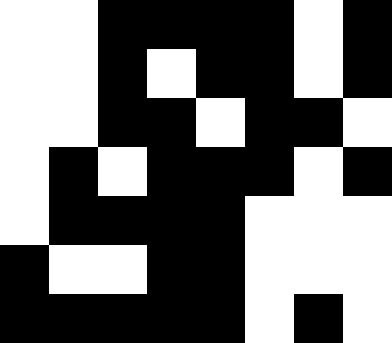[["white", "white", "black", "black", "black", "black", "white", "black"], ["white", "white", "black", "white", "black", "black", "white", "black"], ["white", "white", "black", "black", "white", "black", "black", "white"], ["white", "black", "white", "black", "black", "black", "white", "black"], ["white", "black", "black", "black", "black", "white", "white", "white"], ["black", "white", "white", "black", "black", "white", "white", "white"], ["black", "black", "black", "black", "black", "white", "black", "white"]]